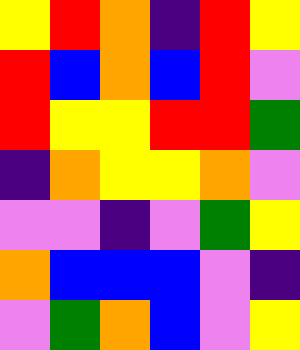[["yellow", "red", "orange", "indigo", "red", "yellow"], ["red", "blue", "orange", "blue", "red", "violet"], ["red", "yellow", "yellow", "red", "red", "green"], ["indigo", "orange", "yellow", "yellow", "orange", "violet"], ["violet", "violet", "indigo", "violet", "green", "yellow"], ["orange", "blue", "blue", "blue", "violet", "indigo"], ["violet", "green", "orange", "blue", "violet", "yellow"]]